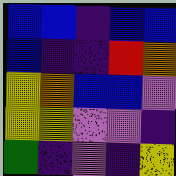[["blue", "blue", "indigo", "blue", "blue"], ["blue", "indigo", "indigo", "red", "orange"], ["yellow", "orange", "blue", "blue", "violet"], ["yellow", "yellow", "violet", "violet", "indigo"], ["green", "indigo", "violet", "indigo", "yellow"]]